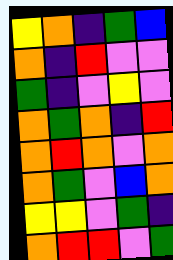[["yellow", "orange", "indigo", "green", "blue"], ["orange", "indigo", "red", "violet", "violet"], ["green", "indigo", "violet", "yellow", "violet"], ["orange", "green", "orange", "indigo", "red"], ["orange", "red", "orange", "violet", "orange"], ["orange", "green", "violet", "blue", "orange"], ["yellow", "yellow", "violet", "green", "indigo"], ["orange", "red", "red", "violet", "green"]]